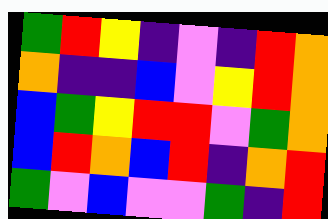[["green", "red", "yellow", "indigo", "violet", "indigo", "red", "orange"], ["orange", "indigo", "indigo", "blue", "violet", "yellow", "red", "orange"], ["blue", "green", "yellow", "red", "red", "violet", "green", "orange"], ["blue", "red", "orange", "blue", "red", "indigo", "orange", "red"], ["green", "violet", "blue", "violet", "violet", "green", "indigo", "red"]]